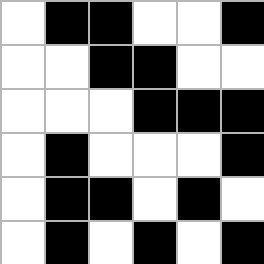[["white", "black", "black", "white", "white", "black"], ["white", "white", "black", "black", "white", "white"], ["white", "white", "white", "black", "black", "black"], ["white", "black", "white", "white", "white", "black"], ["white", "black", "black", "white", "black", "white"], ["white", "black", "white", "black", "white", "black"]]